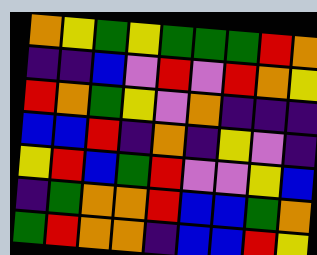[["orange", "yellow", "green", "yellow", "green", "green", "green", "red", "orange"], ["indigo", "indigo", "blue", "violet", "red", "violet", "red", "orange", "yellow"], ["red", "orange", "green", "yellow", "violet", "orange", "indigo", "indigo", "indigo"], ["blue", "blue", "red", "indigo", "orange", "indigo", "yellow", "violet", "indigo"], ["yellow", "red", "blue", "green", "red", "violet", "violet", "yellow", "blue"], ["indigo", "green", "orange", "orange", "red", "blue", "blue", "green", "orange"], ["green", "red", "orange", "orange", "indigo", "blue", "blue", "red", "yellow"]]